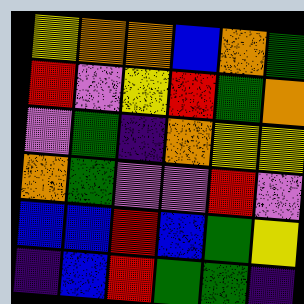[["yellow", "orange", "orange", "blue", "orange", "green"], ["red", "violet", "yellow", "red", "green", "orange"], ["violet", "green", "indigo", "orange", "yellow", "yellow"], ["orange", "green", "violet", "violet", "red", "violet"], ["blue", "blue", "red", "blue", "green", "yellow"], ["indigo", "blue", "red", "green", "green", "indigo"]]